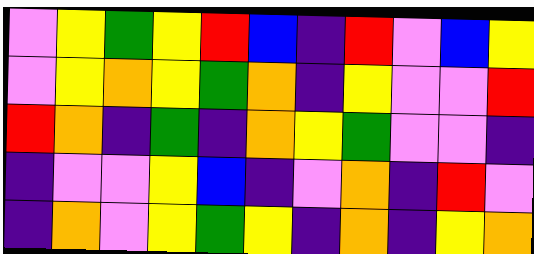[["violet", "yellow", "green", "yellow", "red", "blue", "indigo", "red", "violet", "blue", "yellow"], ["violet", "yellow", "orange", "yellow", "green", "orange", "indigo", "yellow", "violet", "violet", "red"], ["red", "orange", "indigo", "green", "indigo", "orange", "yellow", "green", "violet", "violet", "indigo"], ["indigo", "violet", "violet", "yellow", "blue", "indigo", "violet", "orange", "indigo", "red", "violet"], ["indigo", "orange", "violet", "yellow", "green", "yellow", "indigo", "orange", "indigo", "yellow", "orange"]]